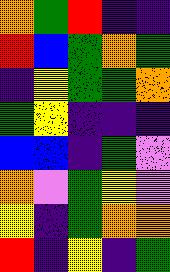[["orange", "green", "red", "indigo", "indigo"], ["red", "blue", "green", "orange", "green"], ["indigo", "yellow", "green", "green", "orange"], ["green", "yellow", "indigo", "indigo", "indigo"], ["blue", "blue", "indigo", "green", "violet"], ["orange", "violet", "green", "yellow", "violet"], ["yellow", "indigo", "green", "orange", "orange"], ["red", "indigo", "yellow", "indigo", "green"]]